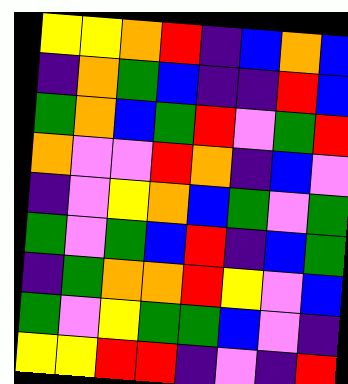[["yellow", "yellow", "orange", "red", "indigo", "blue", "orange", "blue"], ["indigo", "orange", "green", "blue", "indigo", "indigo", "red", "blue"], ["green", "orange", "blue", "green", "red", "violet", "green", "red"], ["orange", "violet", "violet", "red", "orange", "indigo", "blue", "violet"], ["indigo", "violet", "yellow", "orange", "blue", "green", "violet", "green"], ["green", "violet", "green", "blue", "red", "indigo", "blue", "green"], ["indigo", "green", "orange", "orange", "red", "yellow", "violet", "blue"], ["green", "violet", "yellow", "green", "green", "blue", "violet", "indigo"], ["yellow", "yellow", "red", "red", "indigo", "violet", "indigo", "red"]]